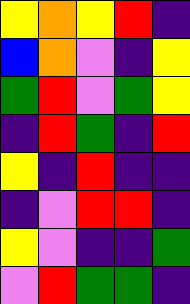[["yellow", "orange", "yellow", "red", "indigo"], ["blue", "orange", "violet", "indigo", "yellow"], ["green", "red", "violet", "green", "yellow"], ["indigo", "red", "green", "indigo", "red"], ["yellow", "indigo", "red", "indigo", "indigo"], ["indigo", "violet", "red", "red", "indigo"], ["yellow", "violet", "indigo", "indigo", "green"], ["violet", "red", "green", "green", "indigo"]]